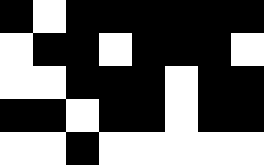[["black", "white", "black", "black", "black", "black", "black", "black"], ["white", "black", "black", "white", "black", "black", "black", "white"], ["white", "white", "black", "black", "black", "white", "black", "black"], ["black", "black", "white", "black", "black", "white", "black", "black"], ["white", "white", "black", "white", "white", "white", "white", "white"]]